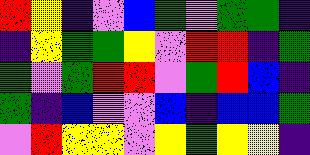[["red", "yellow", "indigo", "violet", "blue", "green", "violet", "green", "green", "indigo"], ["indigo", "yellow", "green", "green", "yellow", "violet", "red", "red", "indigo", "green"], ["green", "violet", "green", "red", "red", "violet", "green", "red", "blue", "indigo"], ["green", "indigo", "blue", "violet", "violet", "blue", "indigo", "blue", "blue", "green"], ["violet", "red", "yellow", "yellow", "violet", "yellow", "green", "yellow", "yellow", "indigo"]]